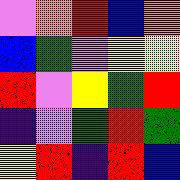[["violet", "orange", "red", "blue", "orange"], ["blue", "green", "violet", "yellow", "yellow"], ["red", "violet", "yellow", "green", "red"], ["indigo", "violet", "green", "red", "green"], ["yellow", "red", "indigo", "red", "blue"]]